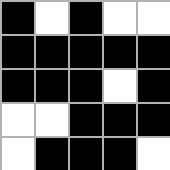[["black", "white", "black", "white", "white"], ["black", "black", "black", "black", "black"], ["black", "black", "black", "white", "black"], ["white", "white", "black", "black", "black"], ["white", "black", "black", "black", "white"]]